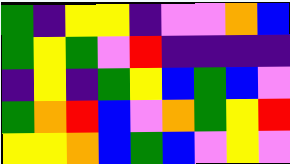[["green", "indigo", "yellow", "yellow", "indigo", "violet", "violet", "orange", "blue"], ["green", "yellow", "green", "violet", "red", "indigo", "indigo", "indigo", "indigo"], ["indigo", "yellow", "indigo", "green", "yellow", "blue", "green", "blue", "violet"], ["green", "orange", "red", "blue", "violet", "orange", "green", "yellow", "red"], ["yellow", "yellow", "orange", "blue", "green", "blue", "violet", "yellow", "violet"]]